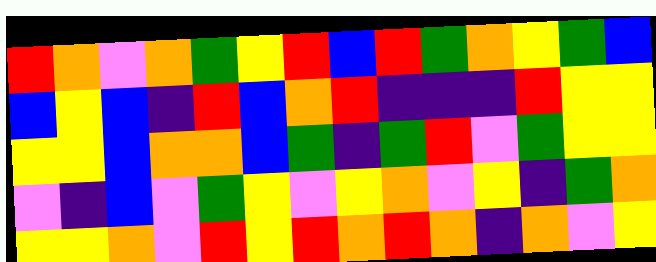[["red", "orange", "violet", "orange", "green", "yellow", "red", "blue", "red", "green", "orange", "yellow", "green", "blue"], ["blue", "yellow", "blue", "indigo", "red", "blue", "orange", "red", "indigo", "indigo", "indigo", "red", "yellow", "yellow"], ["yellow", "yellow", "blue", "orange", "orange", "blue", "green", "indigo", "green", "red", "violet", "green", "yellow", "yellow"], ["violet", "indigo", "blue", "violet", "green", "yellow", "violet", "yellow", "orange", "violet", "yellow", "indigo", "green", "orange"], ["yellow", "yellow", "orange", "violet", "red", "yellow", "red", "orange", "red", "orange", "indigo", "orange", "violet", "yellow"]]